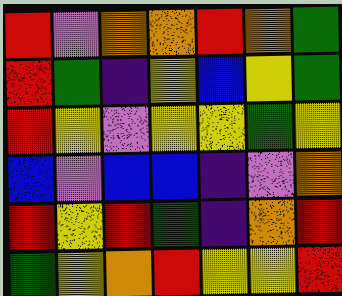[["red", "violet", "orange", "orange", "red", "orange", "green"], ["red", "green", "indigo", "yellow", "blue", "yellow", "green"], ["red", "yellow", "violet", "yellow", "yellow", "green", "yellow"], ["blue", "violet", "blue", "blue", "indigo", "violet", "orange"], ["red", "yellow", "red", "green", "indigo", "orange", "red"], ["green", "yellow", "orange", "red", "yellow", "yellow", "red"]]